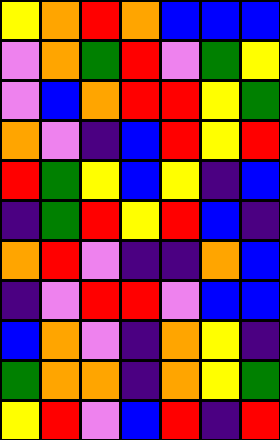[["yellow", "orange", "red", "orange", "blue", "blue", "blue"], ["violet", "orange", "green", "red", "violet", "green", "yellow"], ["violet", "blue", "orange", "red", "red", "yellow", "green"], ["orange", "violet", "indigo", "blue", "red", "yellow", "red"], ["red", "green", "yellow", "blue", "yellow", "indigo", "blue"], ["indigo", "green", "red", "yellow", "red", "blue", "indigo"], ["orange", "red", "violet", "indigo", "indigo", "orange", "blue"], ["indigo", "violet", "red", "red", "violet", "blue", "blue"], ["blue", "orange", "violet", "indigo", "orange", "yellow", "indigo"], ["green", "orange", "orange", "indigo", "orange", "yellow", "green"], ["yellow", "red", "violet", "blue", "red", "indigo", "red"]]